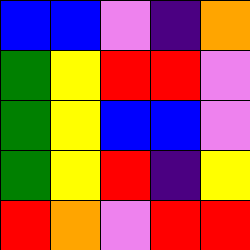[["blue", "blue", "violet", "indigo", "orange"], ["green", "yellow", "red", "red", "violet"], ["green", "yellow", "blue", "blue", "violet"], ["green", "yellow", "red", "indigo", "yellow"], ["red", "orange", "violet", "red", "red"]]